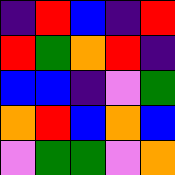[["indigo", "red", "blue", "indigo", "red"], ["red", "green", "orange", "red", "indigo"], ["blue", "blue", "indigo", "violet", "green"], ["orange", "red", "blue", "orange", "blue"], ["violet", "green", "green", "violet", "orange"]]